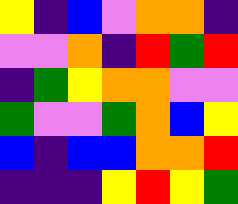[["yellow", "indigo", "blue", "violet", "orange", "orange", "indigo"], ["violet", "violet", "orange", "indigo", "red", "green", "red"], ["indigo", "green", "yellow", "orange", "orange", "violet", "violet"], ["green", "violet", "violet", "green", "orange", "blue", "yellow"], ["blue", "indigo", "blue", "blue", "orange", "orange", "red"], ["indigo", "indigo", "indigo", "yellow", "red", "yellow", "green"]]